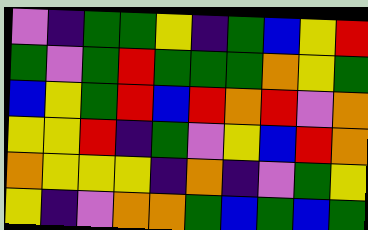[["violet", "indigo", "green", "green", "yellow", "indigo", "green", "blue", "yellow", "red"], ["green", "violet", "green", "red", "green", "green", "green", "orange", "yellow", "green"], ["blue", "yellow", "green", "red", "blue", "red", "orange", "red", "violet", "orange"], ["yellow", "yellow", "red", "indigo", "green", "violet", "yellow", "blue", "red", "orange"], ["orange", "yellow", "yellow", "yellow", "indigo", "orange", "indigo", "violet", "green", "yellow"], ["yellow", "indigo", "violet", "orange", "orange", "green", "blue", "green", "blue", "green"]]